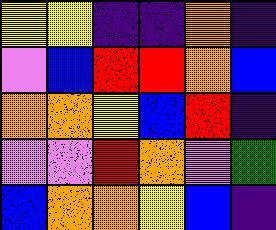[["yellow", "yellow", "indigo", "indigo", "orange", "indigo"], ["violet", "blue", "red", "red", "orange", "blue"], ["orange", "orange", "yellow", "blue", "red", "indigo"], ["violet", "violet", "red", "orange", "violet", "green"], ["blue", "orange", "orange", "yellow", "blue", "indigo"]]